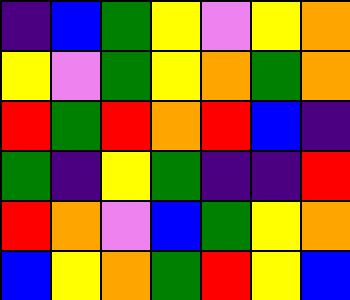[["indigo", "blue", "green", "yellow", "violet", "yellow", "orange"], ["yellow", "violet", "green", "yellow", "orange", "green", "orange"], ["red", "green", "red", "orange", "red", "blue", "indigo"], ["green", "indigo", "yellow", "green", "indigo", "indigo", "red"], ["red", "orange", "violet", "blue", "green", "yellow", "orange"], ["blue", "yellow", "orange", "green", "red", "yellow", "blue"]]